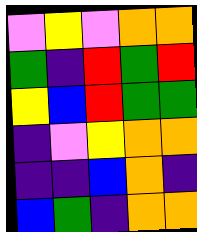[["violet", "yellow", "violet", "orange", "orange"], ["green", "indigo", "red", "green", "red"], ["yellow", "blue", "red", "green", "green"], ["indigo", "violet", "yellow", "orange", "orange"], ["indigo", "indigo", "blue", "orange", "indigo"], ["blue", "green", "indigo", "orange", "orange"]]